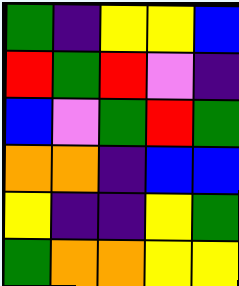[["green", "indigo", "yellow", "yellow", "blue"], ["red", "green", "red", "violet", "indigo"], ["blue", "violet", "green", "red", "green"], ["orange", "orange", "indigo", "blue", "blue"], ["yellow", "indigo", "indigo", "yellow", "green"], ["green", "orange", "orange", "yellow", "yellow"]]